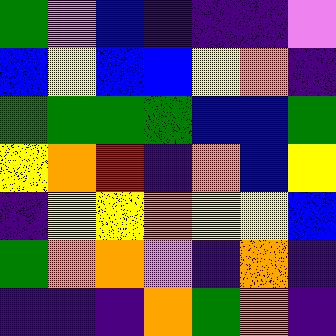[["green", "violet", "blue", "indigo", "indigo", "indigo", "violet"], ["blue", "yellow", "blue", "blue", "yellow", "orange", "indigo"], ["green", "green", "green", "green", "blue", "blue", "green"], ["yellow", "orange", "red", "indigo", "orange", "blue", "yellow"], ["indigo", "yellow", "yellow", "orange", "yellow", "yellow", "blue"], ["green", "orange", "orange", "violet", "indigo", "orange", "indigo"], ["indigo", "indigo", "indigo", "orange", "green", "orange", "indigo"]]